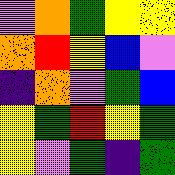[["violet", "orange", "green", "yellow", "yellow"], ["orange", "red", "yellow", "blue", "violet"], ["indigo", "orange", "violet", "green", "blue"], ["yellow", "green", "red", "yellow", "green"], ["yellow", "violet", "green", "indigo", "green"]]